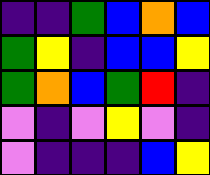[["indigo", "indigo", "green", "blue", "orange", "blue"], ["green", "yellow", "indigo", "blue", "blue", "yellow"], ["green", "orange", "blue", "green", "red", "indigo"], ["violet", "indigo", "violet", "yellow", "violet", "indigo"], ["violet", "indigo", "indigo", "indigo", "blue", "yellow"]]